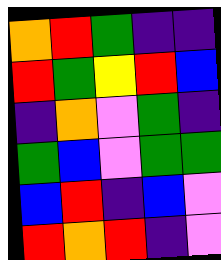[["orange", "red", "green", "indigo", "indigo"], ["red", "green", "yellow", "red", "blue"], ["indigo", "orange", "violet", "green", "indigo"], ["green", "blue", "violet", "green", "green"], ["blue", "red", "indigo", "blue", "violet"], ["red", "orange", "red", "indigo", "violet"]]